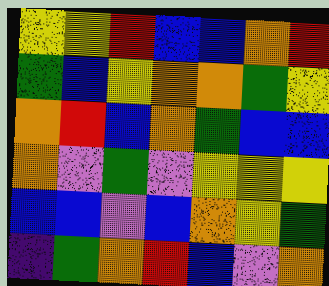[["yellow", "yellow", "red", "blue", "blue", "orange", "red"], ["green", "blue", "yellow", "orange", "orange", "green", "yellow"], ["orange", "red", "blue", "orange", "green", "blue", "blue"], ["orange", "violet", "green", "violet", "yellow", "yellow", "yellow"], ["blue", "blue", "violet", "blue", "orange", "yellow", "green"], ["indigo", "green", "orange", "red", "blue", "violet", "orange"]]